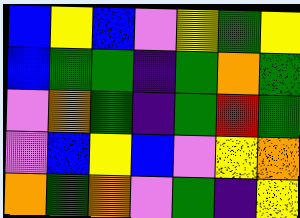[["blue", "yellow", "blue", "violet", "yellow", "green", "yellow"], ["blue", "green", "green", "indigo", "green", "orange", "green"], ["violet", "orange", "green", "indigo", "green", "red", "green"], ["violet", "blue", "yellow", "blue", "violet", "yellow", "orange"], ["orange", "green", "orange", "violet", "green", "indigo", "yellow"]]